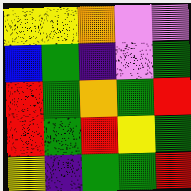[["yellow", "yellow", "orange", "violet", "violet"], ["blue", "green", "indigo", "violet", "green"], ["red", "green", "orange", "green", "red"], ["red", "green", "red", "yellow", "green"], ["yellow", "indigo", "green", "green", "red"]]